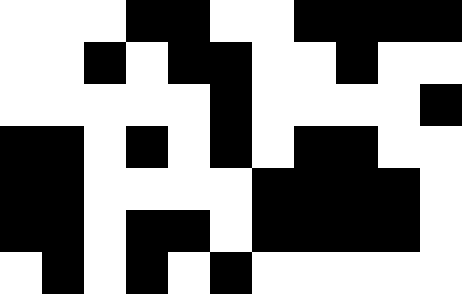[["white", "white", "white", "black", "black", "white", "white", "black", "black", "black", "black"], ["white", "white", "black", "white", "black", "black", "white", "white", "black", "white", "white"], ["white", "white", "white", "white", "white", "black", "white", "white", "white", "white", "black"], ["black", "black", "white", "black", "white", "black", "white", "black", "black", "white", "white"], ["black", "black", "white", "white", "white", "white", "black", "black", "black", "black", "white"], ["black", "black", "white", "black", "black", "white", "black", "black", "black", "black", "white"], ["white", "black", "white", "black", "white", "black", "white", "white", "white", "white", "white"]]